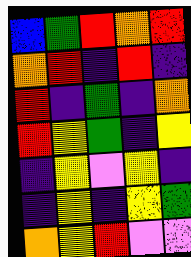[["blue", "green", "red", "orange", "red"], ["orange", "red", "indigo", "red", "indigo"], ["red", "indigo", "green", "indigo", "orange"], ["red", "yellow", "green", "indigo", "yellow"], ["indigo", "yellow", "violet", "yellow", "indigo"], ["indigo", "yellow", "indigo", "yellow", "green"], ["orange", "yellow", "red", "violet", "violet"]]